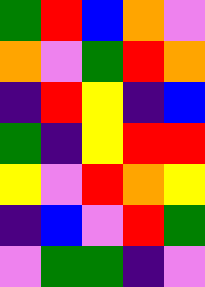[["green", "red", "blue", "orange", "violet"], ["orange", "violet", "green", "red", "orange"], ["indigo", "red", "yellow", "indigo", "blue"], ["green", "indigo", "yellow", "red", "red"], ["yellow", "violet", "red", "orange", "yellow"], ["indigo", "blue", "violet", "red", "green"], ["violet", "green", "green", "indigo", "violet"]]